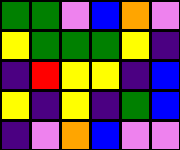[["green", "green", "violet", "blue", "orange", "violet"], ["yellow", "green", "green", "green", "yellow", "indigo"], ["indigo", "red", "yellow", "yellow", "indigo", "blue"], ["yellow", "indigo", "yellow", "indigo", "green", "blue"], ["indigo", "violet", "orange", "blue", "violet", "violet"]]